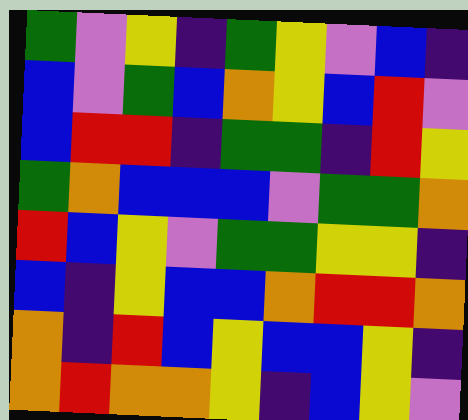[["green", "violet", "yellow", "indigo", "green", "yellow", "violet", "blue", "indigo"], ["blue", "violet", "green", "blue", "orange", "yellow", "blue", "red", "violet"], ["blue", "red", "red", "indigo", "green", "green", "indigo", "red", "yellow"], ["green", "orange", "blue", "blue", "blue", "violet", "green", "green", "orange"], ["red", "blue", "yellow", "violet", "green", "green", "yellow", "yellow", "indigo"], ["blue", "indigo", "yellow", "blue", "blue", "orange", "red", "red", "orange"], ["orange", "indigo", "red", "blue", "yellow", "blue", "blue", "yellow", "indigo"], ["orange", "red", "orange", "orange", "yellow", "indigo", "blue", "yellow", "violet"]]